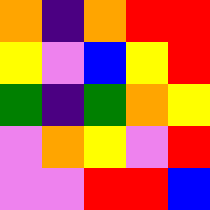[["orange", "indigo", "orange", "red", "red"], ["yellow", "violet", "blue", "yellow", "red"], ["green", "indigo", "green", "orange", "yellow"], ["violet", "orange", "yellow", "violet", "red"], ["violet", "violet", "red", "red", "blue"]]